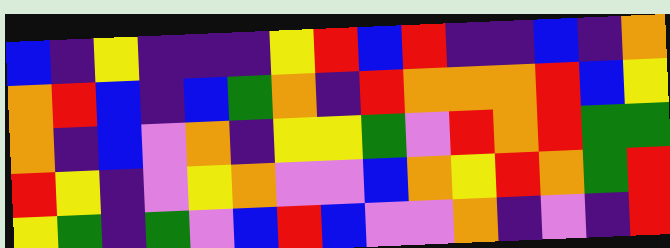[["blue", "indigo", "yellow", "indigo", "indigo", "indigo", "yellow", "red", "blue", "red", "indigo", "indigo", "blue", "indigo", "orange"], ["orange", "red", "blue", "indigo", "blue", "green", "orange", "indigo", "red", "orange", "orange", "orange", "red", "blue", "yellow"], ["orange", "indigo", "blue", "violet", "orange", "indigo", "yellow", "yellow", "green", "violet", "red", "orange", "red", "green", "green"], ["red", "yellow", "indigo", "violet", "yellow", "orange", "violet", "violet", "blue", "orange", "yellow", "red", "orange", "green", "red"], ["yellow", "green", "indigo", "green", "violet", "blue", "red", "blue", "violet", "violet", "orange", "indigo", "violet", "indigo", "red"]]